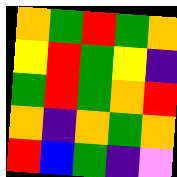[["orange", "green", "red", "green", "orange"], ["yellow", "red", "green", "yellow", "indigo"], ["green", "red", "green", "orange", "red"], ["orange", "indigo", "orange", "green", "orange"], ["red", "blue", "green", "indigo", "violet"]]